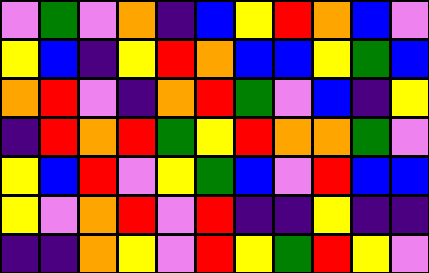[["violet", "green", "violet", "orange", "indigo", "blue", "yellow", "red", "orange", "blue", "violet"], ["yellow", "blue", "indigo", "yellow", "red", "orange", "blue", "blue", "yellow", "green", "blue"], ["orange", "red", "violet", "indigo", "orange", "red", "green", "violet", "blue", "indigo", "yellow"], ["indigo", "red", "orange", "red", "green", "yellow", "red", "orange", "orange", "green", "violet"], ["yellow", "blue", "red", "violet", "yellow", "green", "blue", "violet", "red", "blue", "blue"], ["yellow", "violet", "orange", "red", "violet", "red", "indigo", "indigo", "yellow", "indigo", "indigo"], ["indigo", "indigo", "orange", "yellow", "violet", "red", "yellow", "green", "red", "yellow", "violet"]]